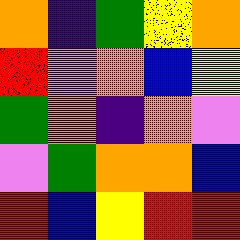[["orange", "indigo", "green", "yellow", "orange"], ["red", "violet", "orange", "blue", "yellow"], ["green", "orange", "indigo", "orange", "violet"], ["violet", "green", "orange", "orange", "blue"], ["red", "blue", "yellow", "red", "red"]]